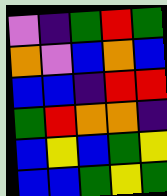[["violet", "indigo", "green", "red", "green"], ["orange", "violet", "blue", "orange", "blue"], ["blue", "blue", "indigo", "red", "red"], ["green", "red", "orange", "orange", "indigo"], ["blue", "yellow", "blue", "green", "yellow"], ["blue", "blue", "green", "yellow", "green"]]